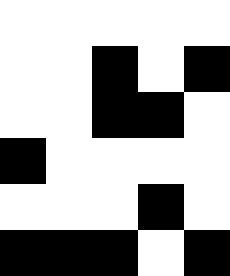[["white", "white", "white", "white", "white"], ["white", "white", "black", "white", "black"], ["white", "white", "black", "black", "white"], ["black", "white", "white", "white", "white"], ["white", "white", "white", "black", "white"], ["black", "black", "black", "white", "black"]]